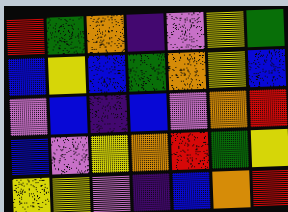[["red", "green", "orange", "indigo", "violet", "yellow", "green"], ["blue", "yellow", "blue", "green", "orange", "yellow", "blue"], ["violet", "blue", "indigo", "blue", "violet", "orange", "red"], ["blue", "violet", "yellow", "orange", "red", "green", "yellow"], ["yellow", "yellow", "violet", "indigo", "blue", "orange", "red"]]